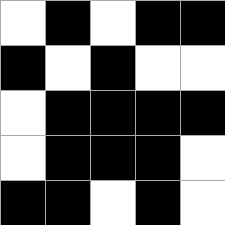[["white", "black", "white", "black", "black"], ["black", "white", "black", "white", "white"], ["white", "black", "black", "black", "black"], ["white", "black", "black", "black", "white"], ["black", "black", "white", "black", "white"]]